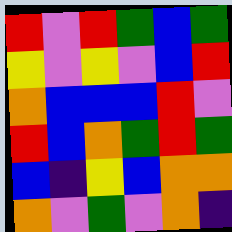[["red", "violet", "red", "green", "blue", "green"], ["yellow", "violet", "yellow", "violet", "blue", "red"], ["orange", "blue", "blue", "blue", "red", "violet"], ["red", "blue", "orange", "green", "red", "green"], ["blue", "indigo", "yellow", "blue", "orange", "orange"], ["orange", "violet", "green", "violet", "orange", "indigo"]]